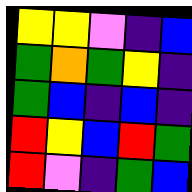[["yellow", "yellow", "violet", "indigo", "blue"], ["green", "orange", "green", "yellow", "indigo"], ["green", "blue", "indigo", "blue", "indigo"], ["red", "yellow", "blue", "red", "green"], ["red", "violet", "indigo", "green", "blue"]]